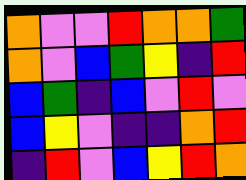[["orange", "violet", "violet", "red", "orange", "orange", "green"], ["orange", "violet", "blue", "green", "yellow", "indigo", "red"], ["blue", "green", "indigo", "blue", "violet", "red", "violet"], ["blue", "yellow", "violet", "indigo", "indigo", "orange", "red"], ["indigo", "red", "violet", "blue", "yellow", "red", "orange"]]